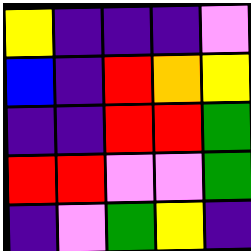[["yellow", "indigo", "indigo", "indigo", "violet"], ["blue", "indigo", "red", "orange", "yellow"], ["indigo", "indigo", "red", "red", "green"], ["red", "red", "violet", "violet", "green"], ["indigo", "violet", "green", "yellow", "indigo"]]